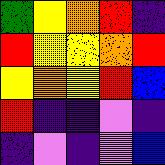[["green", "yellow", "orange", "red", "indigo"], ["red", "yellow", "yellow", "orange", "red"], ["yellow", "orange", "yellow", "red", "blue"], ["red", "indigo", "indigo", "violet", "indigo"], ["indigo", "violet", "indigo", "violet", "blue"]]